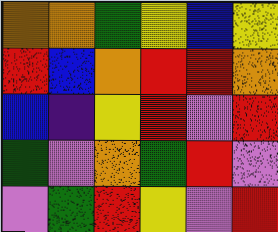[["orange", "orange", "green", "yellow", "blue", "yellow"], ["red", "blue", "orange", "red", "red", "orange"], ["blue", "indigo", "yellow", "red", "violet", "red"], ["green", "violet", "orange", "green", "red", "violet"], ["violet", "green", "red", "yellow", "violet", "red"]]